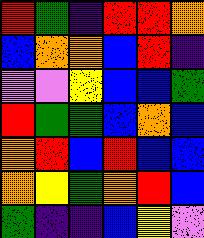[["red", "green", "indigo", "red", "red", "orange"], ["blue", "orange", "orange", "blue", "red", "indigo"], ["violet", "violet", "yellow", "blue", "blue", "green"], ["red", "green", "green", "blue", "orange", "blue"], ["orange", "red", "blue", "red", "blue", "blue"], ["orange", "yellow", "green", "orange", "red", "blue"], ["green", "indigo", "indigo", "blue", "yellow", "violet"]]